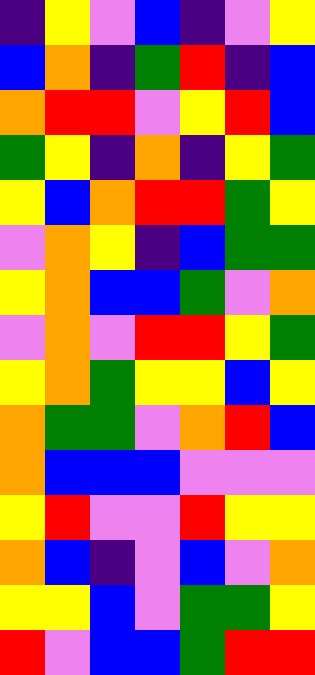[["indigo", "yellow", "violet", "blue", "indigo", "violet", "yellow"], ["blue", "orange", "indigo", "green", "red", "indigo", "blue"], ["orange", "red", "red", "violet", "yellow", "red", "blue"], ["green", "yellow", "indigo", "orange", "indigo", "yellow", "green"], ["yellow", "blue", "orange", "red", "red", "green", "yellow"], ["violet", "orange", "yellow", "indigo", "blue", "green", "green"], ["yellow", "orange", "blue", "blue", "green", "violet", "orange"], ["violet", "orange", "violet", "red", "red", "yellow", "green"], ["yellow", "orange", "green", "yellow", "yellow", "blue", "yellow"], ["orange", "green", "green", "violet", "orange", "red", "blue"], ["orange", "blue", "blue", "blue", "violet", "violet", "violet"], ["yellow", "red", "violet", "violet", "red", "yellow", "yellow"], ["orange", "blue", "indigo", "violet", "blue", "violet", "orange"], ["yellow", "yellow", "blue", "violet", "green", "green", "yellow"], ["red", "violet", "blue", "blue", "green", "red", "red"]]